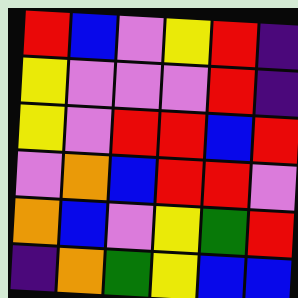[["red", "blue", "violet", "yellow", "red", "indigo"], ["yellow", "violet", "violet", "violet", "red", "indigo"], ["yellow", "violet", "red", "red", "blue", "red"], ["violet", "orange", "blue", "red", "red", "violet"], ["orange", "blue", "violet", "yellow", "green", "red"], ["indigo", "orange", "green", "yellow", "blue", "blue"]]